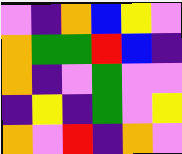[["violet", "indigo", "orange", "blue", "yellow", "violet"], ["orange", "green", "green", "red", "blue", "indigo"], ["orange", "indigo", "violet", "green", "violet", "violet"], ["indigo", "yellow", "indigo", "green", "violet", "yellow"], ["orange", "violet", "red", "indigo", "orange", "violet"]]